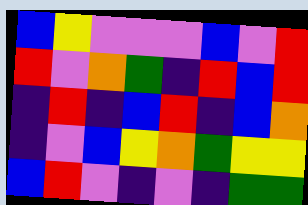[["blue", "yellow", "violet", "violet", "violet", "blue", "violet", "red"], ["red", "violet", "orange", "green", "indigo", "red", "blue", "red"], ["indigo", "red", "indigo", "blue", "red", "indigo", "blue", "orange"], ["indigo", "violet", "blue", "yellow", "orange", "green", "yellow", "yellow"], ["blue", "red", "violet", "indigo", "violet", "indigo", "green", "green"]]